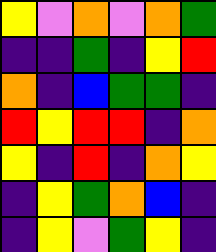[["yellow", "violet", "orange", "violet", "orange", "green"], ["indigo", "indigo", "green", "indigo", "yellow", "red"], ["orange", "indigo", "blue", "green", "green", "indigo"], ["red", "yellow", "red", "red", "indigo", "orange"], ["yellow", "indigo", "red", "indigo", "orange", "yellow"], ["indigo", "yellow", "green", "orange", "blue", "indigo"], ["indigo", "yellow", "violet", "green", "yellow", "indigo"]]